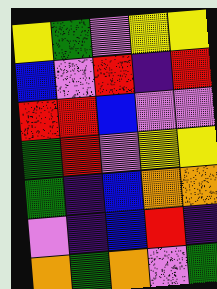[["yellow", "green", "violet", "yellow", "yellow"], ["blue", "violet", "red", "indigo", "red"], ["red", "red", "blue", "violet", "violet"], ["green", "red", "violet", "yellow", "yellow"], ["green", "indigo", "blue", "orange", "orange"], ["violet", "indigo", "blue", "red", "indigo"], ["orange", "green", "orange", "violet", "green"]]